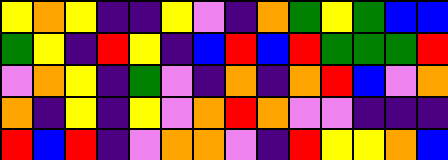[["yellow", "orange", "yellow", "indigo", "indigo", "yellow", "violet", "indigo", "orange", "green", "yellow", "green", "blue", "blue"], ["green", "yellow", "indigo", "red", "yellow", "indigo", "blue", "red", "blue", "red", "green", "green", "green", "red"], ["violet", "orange", "yellow", "indigo", "green", "violet", "indigo", "orange", "indigo", "orange", "red", "blue", "violet", "orange"], ["orange", "indigo", "yellow", "indigo", "yellow", "violet", "orange", "red", "orange", "violet", "violet", "indigo", "indigo", "indigo"], ["red", "blue", "red", "indigo", "violet", "orange", "orange", "violet", "indigo", "red", "yellow", "yellow", "orange", "blue"]]